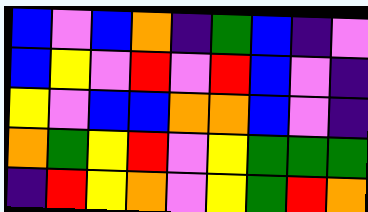[["blue", "violet", "blue", "orange", "indigo", "green", "blue", "indigo", "violet"], ["blue", "yellow", "violet", "red", "violet", "red", "blue", "violet", "indigo"], ["yellow", "violet", "blue", "blue", "orange", "orange", "blue", "violet", "indigo"], ["orange", "green", "yellow", "red", "violet", "yellow", "green", "green", "green"], ["indigo", "red", "yellow", "orange", "violet", "yellow", "green", "red", "orange"]]